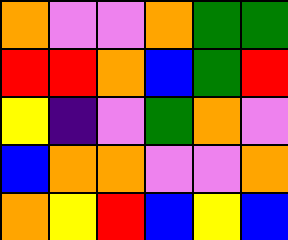[["orange", "violet", "violet", "orange", "green", "green"], ["red", "red", "orange", "blue", "green", "red"], ["yellow", "indigo", "violet", "green", "orange", "violet"], ["blue", "orange", "orange", "violet", "violet", "orange"], ["orange", "yellow", "red", "blue", "yellow", "blue"]]